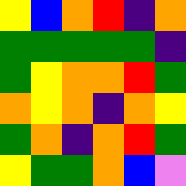[["yellow", "blue", "orange", "red", "indigo", "orange"], ["green", "green", "green", "green", "green", "indigo"], ["green", "yellow", "orange", "orange", "red", "green"], ["orange", "yellow", "orange", "indigo", "orange", "yellow"], ["green", "orange", "indigo", "orange", "red", "green"], ["yellow", "green", "green", "orange", "blue", "violet"]]